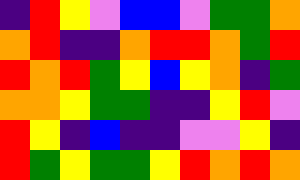[["indigo", "red", "yellow", "violet", "blue", "blue", "violet", "green", "green", "orange"], ["orange", "red", "indigo", "indigo", "orange", "red", "red", "orange", "green", "red"], ["red", "orange", "red", "green", "yellow", "blue", "yellow", "orange", "indigo", "green"], ["orange", "orange", "yellow", "green", "green", "indigo", "indigo", "yellow", "red", "violet"], ["red", "yellow", "indigo", "blue", "indigo", "indigo", "violet", "violet", "yellow", "indigo"], ["red", "green", "yellow", "green", "green", "yellow", "red", "orange", "red", "orange"]]